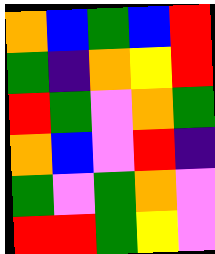[["orange", "blue", "green", "blue", "red"], ["green", "indigo", "orange", "yellow", "red"], ["red", "green", "violet", "orange", "green"], ["orange", "blue", "violet", "red", "indigo"], ["green", "violet", "green", "orange", "violet"], ["red", "red", "green", "yellow", "violet"]]